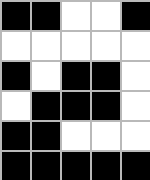[["black", "black", "white", "white", "black"], ["white", "white", "white", "white", "white"], ["black", "white", "black", "black", "white"], ["white", "black", "black", "black", "white"], ["black", "black", "white", "white", "white"], ["black", "black", "black", "black", "black"]]